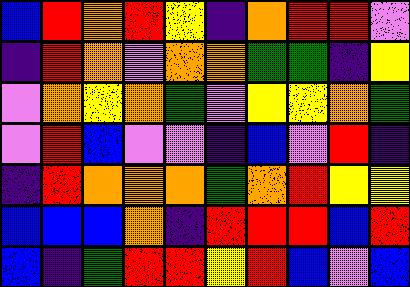[["blue", "red", "orange", "red", "yellow", "indigo", "orange", "red", "red", "violet"], ["indigo", "red", "orange", "violet", "orange", "orange", "green", "green", "indigo", "yellow"], ["violet", "orange", "yellow", "orange", "green", "violet", "yellow", "yellow", "orange", "green"], ["violet", "red", "blue", "violet", "violet", "indigo", "blue", "violet", "red", "indigo"], ["indigo", "red", "orange", "orange", "orange", "green", "orange", "red", "yellow", "yellow"], ["blue", "blue", "blue", "orange", "indigo", "red", "red", "red", "blue", "red"], ["blue", "indigo", "green", "red", "red", "yellow", "red", "blue", "violet", "blue"]]